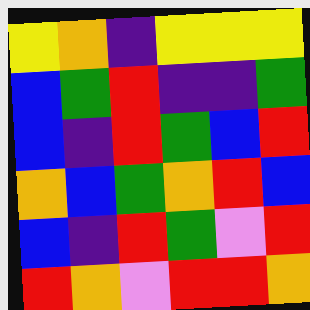[["yellow", "orange", "indigo", "yellow", "yellow", "yellow"], ["blue", "green", "red", "indigo", "indigo", "green"], ["blue", "indigo", "red", "green", "blue", "red"], ["orange", "blue", "green", "orange", "red", "blue"], ["blue", "indigo", "red", "green", "violet", "red"], ["red", "orange", "violet", "red", "red", "orange"]]